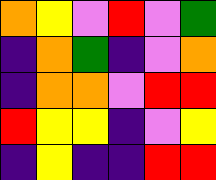[["orange", "yellow", "violet", "red", "violet", "green"], ["indigo", "orange", "green", "indigo", "violet", "orange"], ["indigo", "orange", "orange", "violet", "red", "red"], ["red", "yellow", "yellow", "indigo", "violet", "yellow"], ["indigo", "yellow", "indigo", "indigo", "red", "red"]]